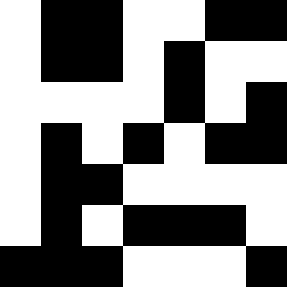[["white", "black", "black", "white", "white", "black", "black"], ["white", "black", "black", "white", "black", "white", "white"], ["white", "white", "white", "white", "black", "white", "black"], ["white", "black", "white", "black", "white", "black", "black"], ["white", "black", "black", "white", "white", "white", "white"], ["white", "black", "white", "black", "black", "black", "white"], ["black", "black", "black", "white", "white", "white", "black"]]